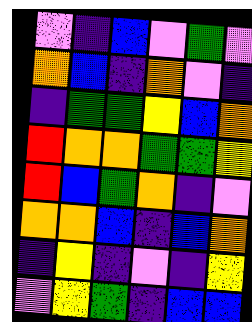[["violet", "indigo", "blue", "violet", "green", "violet"], ["orange", "blue", "indigo", "orange", "violet", "indigo"], ["indigo", "green", "green", "yellow", "blue", "orange"], ["red", "orange", "orange", "green", "green", "yellow"], ["red", "blue", "green", "orange", "indigo", "violet"], ["orange", "orange", "blue", "indigo", "blue", "orange"], ["indigo", "yellow", "indigo", "violet", "indigo", "yellow"], ["violet", "yellow", "green", "indigo", "blue", "blue"]]